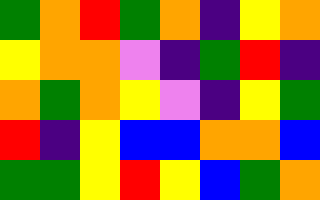[["green", "orange", "red", "green", "orange", "indigo", "yellow", "orange"], ["yellow", "orange", "orange", "violet", "indigo", "green", "red", "indigo"], ["orange", "green", "orange", "yellow", "violet", "indigo", "yellow", "green"], ["red", "indigo", "yellow", "blue", "blue", "orange", "orange", "blue"], ["green", "green", "yellow", "red", "yellow", "blue", "green", "orange"]]